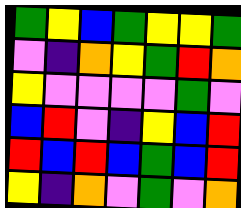[["green", "yellow", "blue", "green", "yellow", "yellow", "green"], ["violet", "indigo", "orange", "yellow", "green", "red", "orange"], ["yellow", "violet", "violet", "violet", "violet", "green", "violet"], ["blue", "red", "violet", "indigo", "yellow", "blue", "red"], ["red", "blue", "red", "blue", "green", "blue", "red"], ["yellow", "indigo", "orange", "violet", "green", "violet", "orange"]]